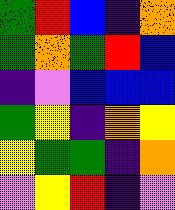[["green", "red", "blue", "indigo", "orange"], ["green", "orange", "green", "red", "blue"], ["indigo", "violet", "blue", "blue", "blue"], ["green", "yellow", "indigo", "orange", "yellow"], ["yellow", "green", "green", "indigo", "orange"], ["violet", "yellow", "red", "indigo", "violet"]]